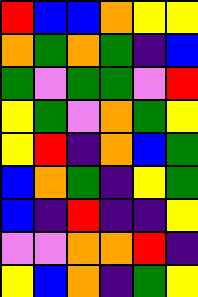[["red", "blue", "blue", "orange", "yellow", "yellow"], ["orange", "green", "orange", "green", "indigo", "blue"], ["green", "violet", "green", "green", "violet", "red"], ["yellow", "green", "violet", "orange", "green", "yellow"], ["yellow", "red", "indigo", "orange", "blue", "green"], ["blue", "orange", "green", "indigo", "yellow", "green"], ["blue", "indigo", "red", "indigo", "indigo", "yellow"], ["violet", "violet", "orange", "orange", "red", "indigo"], ["yellow", "blue", "orange", "indigo", "green", "yellow"]]